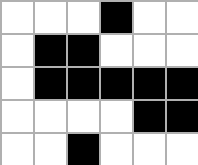[["white", "white", "white", "black", "white", "white"], ["white", "black", "black", "white", "white", "white"], ["white", "black", "black", "black", "black", "black"], ["white", "white", "white", "white", "black", "black"], ["white", "white", "black", "white", "white", "white"]]